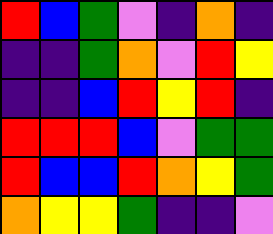[["red", "blue", "green", "violet", "indigo", "orange", "indigo"], ["indigo", "indigo", "green", "orange", "violet", "red", "yellow"], ["indigo", "indigo", "blue", "red", "yellow", "red", "indigo"], ["red", "red", "red", "blue", "violet", "green", "green"], ["red", "blue", "blue", "red", "orange", "yellow", "green"], ["orange", "yellow", "yellow", "green", "indigo", "indigo", "violet"]]